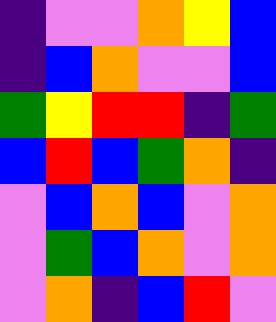[["indigo", "violet", "violet", "orange", "yellow", "blue"], ["indigo", "blue", "orange", "violet", "violet", "blue"], ["green", "yellow", "red", "red", "indigo", "green"], ["blue", "red", "blue", "green", "orange", "indigo"], ["violet", "blue", "orange", "blue", "violet", "orange"], ["violet", "green", "blue", "orange", "violet", "orange"], ["violet", "orange", "indigo", "blue", "red", "violet"]]